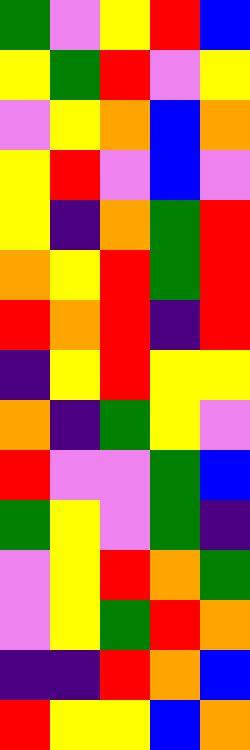[["green", "violet", "yellow", "red", "blue"], ["yellow", "green", "red", "violet", "yellow"], ["violet", "yellow", "orange", "blue", "orange"], ["yellow", "red", "violet", "blue", "violet"], ["yellow", "indigo", "orange", "green", "red"], ["orange", "yellow", "red", "green", "red"], ["red", "orange", "red", "indigo", "red"], ["indigo", "yellow", "red", "yellow", "yellow"], ["orange", "indigo", "green", "yellow", "violet"], ["red", "violet", "violet", "green", "blue"], ["green", "yellow", "violet", "green", "indigo"], ["violet", "yellow", "red", "orange", "green"], ["violet", "yellow", "green", "red", "orange"], ["indigo", "indigo", "red", "orange", "blue"], ["red", "yellow", "yellow", "blue", "orange"]]